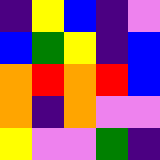[["indigo", "yellow", "blue", "indigo", "violet"], ["blue", "green", "yellow", "indigo", "blue"], ["orange", "red", "orange", "red", "blue"], ["orange", "indigo", "orange", "violet", "violet"], ["yellow", "violet", "violet", "green", "indigo"]]